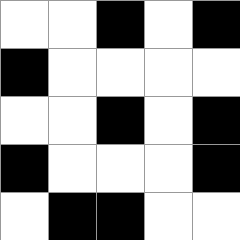[["white", "white", "black", "white", "black"], ["black", "white", "white", "white", "white"], ["white", "white", "black", "white", "black"], ["black", "white", "white", "white", "black"], ["white", "black", "black", "white", "white"]]